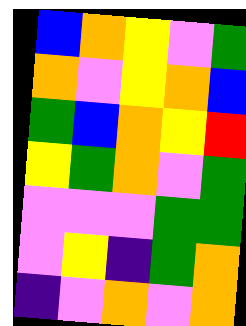[["blue", "orange", "yellow", "violet", "green"], ["orange", "violet", "yellow", "orange", "blue"], ["green", "blue", "orange", "yellow", "red"], ["yellow", "green", "orange", "violet", "green"], ["violet", "violet", "violet", "green", "green"], ["violet", "yellow", "indigo", "green", "orange"], ["indigo", "violet", "orange", "violet", "orange"]]